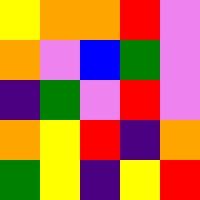[["yellow", "orange", "orange", "red", "violet"], ["orange", "violet", "blue", "green", "violet"], ["indigo", "green", "violet", "red", "violet"], ["orange", "yellow", "red", "indigo", "orange"], ["green", "yellow", "indigo", "yellow", "red"]]